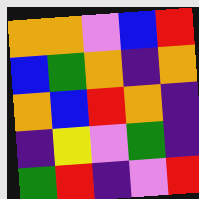[["orange", "orange", "violet", "blue", "red"], ["blue", "green", "orange", "indigo", "orange"], ["orange", "blue", "red", "orange", "indigo"], ["indigo", "yellow", "violet", "green", "indigo"], ["green", "red", "indigo", "violet", "red"]]